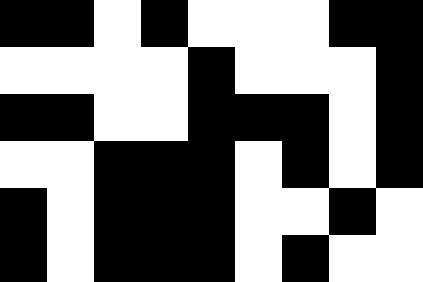[["black", "black", "white", "black", "white", "white", "white", "black", "black"], ["white", "white", "white", "white", "black", "white", "white", "white", "black"], ["black", "black", "white", "white", "black", "black", "black", "white", "black"], ["white", "white", "black", "black", "black", "white", "black", "white", "black"], ["black", "white", "black", "black", "black", "white", "white", "black", "white"], ["black", "white", "black", "black", "black", "white", "black", "white", "white"]]